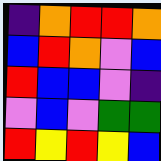[["indigo", "orange", "red", "red", "orange"], ["blue", "red", "orange", "violet", "blue"], ["red", "blue", "blue", "violet", "indigo"], ["violet", "blue", "violet", "green", "green"], ["red", "yellow", "red", "yellow", "blue"]]